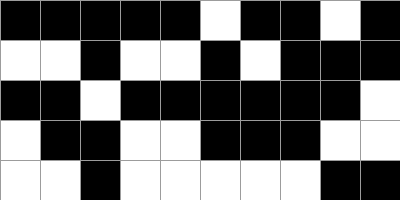[["black", "black", "black", "black", "black", "white", "black", "black", "white", "black"], ["white", "white", "black", "white", "white", "black", "white", "black", "black", "black"], ["black", "black", "white", "black", "black", "black", "black", "black", "black", "white"], ["white", "black", "black", "white", "white", "black", "black", "black", "white", "white"], ["white", "white", "black", "white", "white", "white", "white", "white", "black", "black"]]